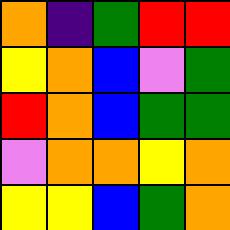[["orange", "indigo", "green", "red", "red"], ["yellow", "orange", "blue", "violet", "green"], ["red", "orange", "blue", "green", "green"], ["violet", "orange", "orange", "yellow", "orange"], ["yellow", "yellow", "blue", "green", "orange"]]